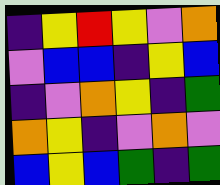[["indigo", "yellow", "red", "yellow", "violet", "orange"], ["violet", "blue", "blue", "indigo", "yellow", "blue"], ["indigo", "violet", "orange", "yellow", "indigo", "green"], ["orange", "yellow", "indigo", "violet", "orange", "violet"], ["blue", "yellow", "blue", "green", "indigo", "green"]]